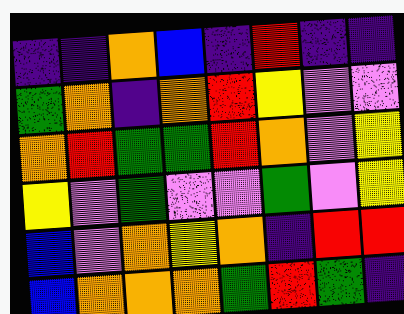[["indigo", "indigo", "orange", "blue", "indigo", "red", "indigo", "indigo"], ["green", "orange", "indigo", "orange", "red", "yellow", "violet", "violet"], ["orange", "red", "green", "green", "red", "orange", "violet", "yellow"], ["yellow", "violet", "green", "violet", "violet", "green", "violet", "yellow"], ["blue", "violet", "orange", "yellow", "orange", "indigo", "red", "red"], ["blue", "orange", "orange", "orange", "green", "red", "green", "indigo"]]